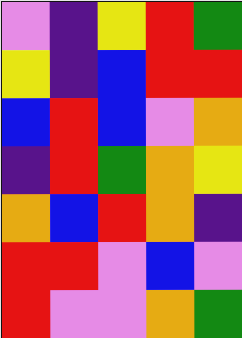[["violet", "indigo", "yellow", "red", "green"], ["yellow", "indigo", "blue", "red", "red"], ["blue", "red", "blue", "violet", "orange"], ["indigo", "red", "green", "orange", "yellow"], ["orange", "blue", "red", "orange", "indigo"], ["red", "red", "violet", "blue", "violet"], ["red", "violet", "violet", "orange", "green"]]